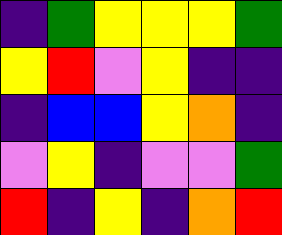[["indigo", "green", "yellow", "yellow", "yellow", "green"], ["yellow", "red", "violet", "yellow", "indigo", "indigo"], ["indigo", "blue", "blue", "yellow", "orange", "indigo"], ["violet", "yellow", "indigo", "violet", "violet", "green"], ["red", "indigo", "yellow", "indigo", "orange", "red"]]